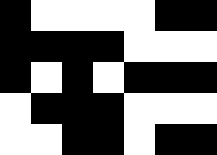[["black", "white", "white", "white", "white", "black", "black"], ["black", "black", "black", "black", "white", "white", "white"], ["black", "white", "black", "white", "black", "black", "black"], ["white", "black", "black", "black", "white", "white", "white"], ["white", "white", "black", "black", "white", "black", "black"]]